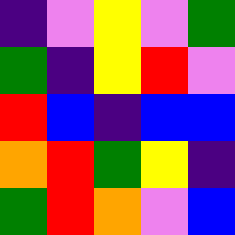[["indigo", "violet", "yellow", "violet", "green"], ["green", "indigo", "yellow", "red", "violet"], ["red", "blue", "indigo", "blue", "blue"], ["orange", "red", "green", "yellow", "indigo"], ["green", "red", "orange", "violet", "blue"]]